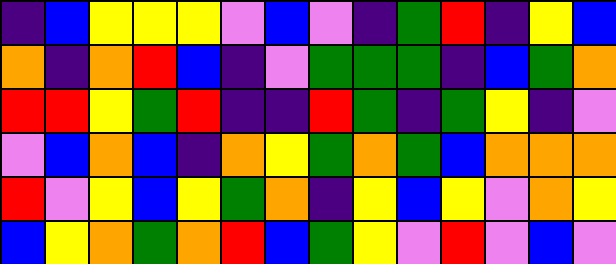[["indigo", "blue", "yellow", "yellow", "yellow", "violet", "blue", "violet", "indigo", "green", "red", "indigo", "yellow", "blue"], ["orange", "indigo", "orange", "red", "blue", "indigo", "violet", "green", "green", "green", "indigo", "blue", "green", "orange"], ["red", "red", "yellow", "green", "red", "indigo", "indigo", "red", "green", "indigo", "green", "yellow", "indigo", "violet"], ["violet", "blue", "orange", "blue", "indigo", "orange", "yellow", "green", "orange", "green", "blue", "orange", "orange", "orange"], ["red", "violet", "yellow", "blue", "yellow", "green", "orange", "indigo", "yellow", "blue", "yellow", "violet", "orange", "yellow"], ["blue", "yellow", "orange", "green", "orange", "red", "blue", "green", "yellow", "violet", "red", "violet", "blue", "violet"]]